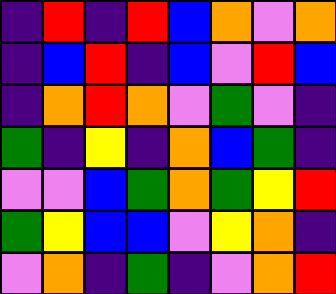[["indigo", "red", "indigo", "red", "blue", "orange", "violet", "orange"], ["indigo", "blue", "red", "indigo", "blue", "violet", "red", "blue"], ["indigo", "orange", "red", "orange", "violet", "green", "violet", "indigo"], ["green", "indigo", "yellow", "indigo", "orange", "blue", "green", "indigo"], ["violet", "violet", "blue", "green", "orange", "green", "yellow", "red"], ["green", "yellow", "blue", "blue", "violet", "yellow", "orange", "indigo"], ["violet", "orange", "indigo", "green", "indigo", "violet", "orange", "red"]]